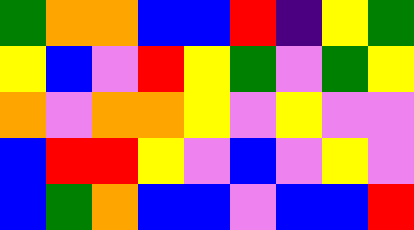[["green", "orange", "orange", "blue", "blue", "red", "indigo", "yellow", "green"], ["yellow", "blue", "violet", "red", "yellow", "green", "violet", "green", "yellow"], ["orange", "violet", "orange", "orange", "yellow", "violet", "yellow", "violet", "violet"], ["blue", "red", "red", "yellow", "violet", "blue", "violet", "yellow", "violet"], ["blue", "green", "orange", "blue", "blue", "violet", "blue", "blue", "red"]]